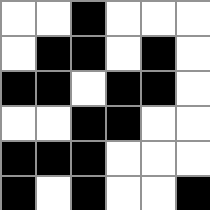[["white", "white", "black", "white", "white", "white"], ["white", "black", "black", "white", "black", "white"], ["black", "black", "white", "black", "black", "white"], ["white", "white", "black", "black", "white", "white"], ["black", "black", "black", "white", "white", "white"], ["black", "white", "black", "white", "white", "black"]]